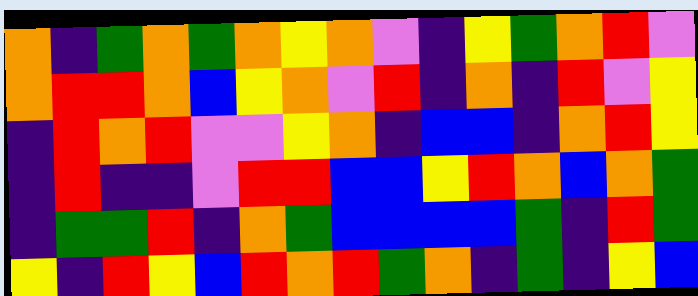[["orange", "indigo", "green", "orange", "green", "orange", "yellow", "orange", "violet", "indigo", "yellow", "green", "orange", "red", "violet"], ["orange", "red", "red", "orange", "blue", "yellow", "orange", "violet", "red", "indigo", "orange", "indigo", "red", "violet", "yellow"], ["indigo", "red", "orange", "red", "violet", "violet", "yellow", "orange", "indigo", "blue", "blue", "indigo", "orange", "red", "yellow"], ["indigo", "red", "indigo", "indigo", "violet", "red", "red", "blue", "blue", "yellow", "red", "orange", "blue", "orange", "green"], ["indigo", "green", "green", "red", "indigo", "orange", "green", "blue", "blue", "blue", "blue", "green", "indigo", "red", "green"], ["yellow", "indigo", "red", "yellow", "blue", "red", "orange", "red", "green", "orange", "indigo", "green", "indigo", "yellow", "blue"]]